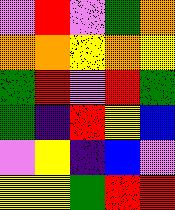[["violet", "red", "violet", "green", "orange"], ["orange", "orange", "yellow", "orange", "yellow"], ["green", "red", "violet", "red", "green"], ["green", "indigo", "red", "yellow", "blue"], ["violet", "yellow", "indigo", "blue", "violet"], ["yellow", "yellow", "green", "red", "red"]]